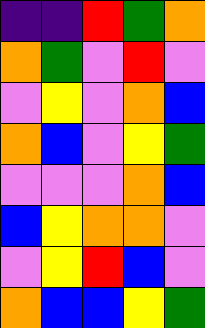[["indigo", "indigo", "red", "green", "orange"], ["orange", "green", "violet", "red", "violet"], ["violet", "yellow", "violet", "orange", "blue"], ["orange", "blue", "violet", "yellow", "green"], ["violet", "violet", "violet", "orange", "blue"], ["blue", "yellow", "orange", "orange", "violet"], ["violet", "yellow", "red", "blue", "violet"], ["orange", "blue", "blue", "yellow", "green"]]